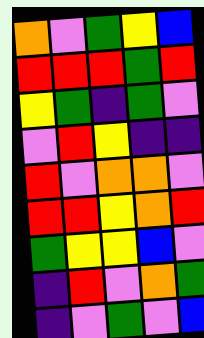[["orange", "violet", "green", "yellow", "blue"], ["red", "red", "red", "green", "red"], ["yellow", "green", "indigo", "green", "violet"], ["violet", "red", "yellow", "indigo", "indigo"], ["red", "violet", "orange", "orange", "violet"], ["red", "red", "yellow", "orange", "red"], ["green", "yellow", "yellow", "blue", "violet"], ["indigo", "red", "violet", "orange", "green"], ["indigo", "violet", "green", "violet", "blue"]]